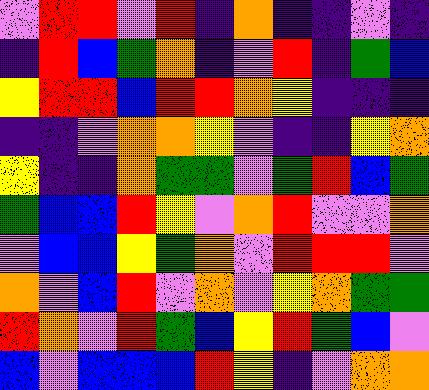[["violet", "red", "red", "violet", "red", "indigo", "orange", "indigo", "indigo", "violet", "indigo"], ["indigo", "red", "blue", "green", "orange", "indigo", "violet", "red", "indigo", "green", "blue"], ["yellow", "red", "red", "blue", "red", "red", "orange", "yellow", "indigo", "indigo", "indigo"], ["indigo", "indigo", "violet", "orange", "orange", "yellow", "violet", "indigo", "indigo", "yellow", "orange"], ["yellow", "indigo", "indigo", "orange", "green", "green", "violet", "green", "red", "blue", "green"], ["green", "blue", "blue", "red", "yellow", "violet", "orange", "red", "violet", "violet", "orange"], ["violet", "blue", "blue", "yellow", "green", "orange", "violet", "red", "red", "red", "violet"], ["orange", "violet", "blue", "red", "violet", "orange", "violet", "yellow", "orange", "green", "green"], ["red", "orange", "violet", "red", "green", "blue", "yellow", "red", "green", "blue", "violet"], ["blue", "violet", "blue", "blue", "blue", "red", "yellow", "indigo", "violet", "orange", "orange"]]